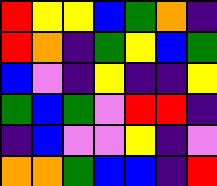[["red", "yellow", "yellow", "blue", "green", "orange", "indigo"], ["red", "orange", "indigo", "green", "yellow", "blue", "green"], ["blue", "violet", "indigo", "yellow", "indigo", "indigo", "yellow"], ["green", "blue", "green", "violet", "red", "red", "indigo"], ["indigo", "blue", "violet", "violet", "yellow", "indigo", "violet"], ["orange", "orange", "green", "blue", "blue", "indigo", "red"]]